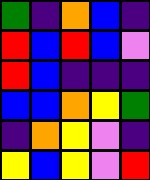[["green", "indigo", "orange", "blue", "indigo"], ["red", "blue", "red", "blue", "violet"], ["red", "blue", "indigo", "indigo", "indigo"], ["blue", "blue", "orange", "yellow", "green"], ["indigo", "orange", "yellow", "violet", "indigo"], ["yellow", "blue", "yellow", "violet", "red"]]